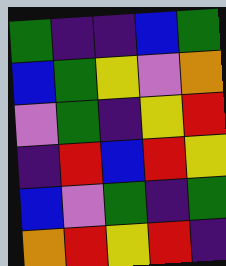[["green", "indigo", "indigo", "blue", "green"], ["blue", "green", "yellow", "violet", "orange"], ["violet", "green", "indigo", "yellow", "red"], ["indigo", "red", "blue", "red", "yellow"], ["blue", "violet", "green", "indigo", "green"], ["orange", "red", "yellow", "red", "indigo"]]